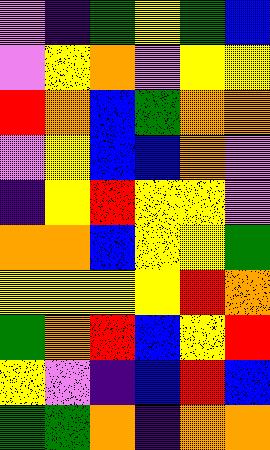[["violet", "indigo", "green", "yellow", "green", "blue"], ["violet", "yellow", "orange", "violet", "yellow", "yellow"], ["red", "orange", "blue", "green", "orange", "orange"], ["violet", "yellow", "blue", "blue", "orange", "violet"], ["indigo", "yellow", "red", "yellow", "yellow", "violet"], ["orange", "orange", "blue", "yellow", "yellow", "green"], ["yellow", "yellow", "yellow", "yellow", "red", "orange"], ["green", "orange", "red", "blue", "yellow", "red"], ["yellow", "violet", "indigo", "blue", "red", "blue"], ["green", "green", "orange", "indigo", "orange", "orange"]]